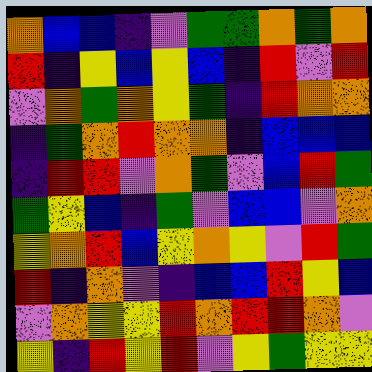[["orange", "blue", "blue", "indigo", "violet", "green", "green", "orange", "green", "orange"], ["red", "indigo", "yellow", "blue", "yellow", "blue", "indigo", "red", "violet", "red"], ["violet", "orange", "green", "orange", "yellow", "green", "indigo", "red", "orange", "orange"], ["indigo", "green", "orange", "red", "orange", "orange", "indigo", "blue", "blue", "blue"], ["indigo", "red", "red", "violet", "orange", "green", "violet", "blue", "red", "green"], ["green", "yellow", "blue", "indigo", "green", "violet", "blue", "blue", "violet", "orange"], ["yellow", "orange", "red", "blue", "yellow", "orange", "yellow", "violet", "red", "green"], ["red", "indigo", "orange", "violet", "indigo", "blue", "blue", "red", "yellow", "blue"], ["violet", "orange", "yellow", "yellow", "red", "orange", "red", "red", "orange", "violet"], ["yellow", "indigo", "red", "yellow", "red", "violet", "yellow", "green", "yellow", "yellow"]]